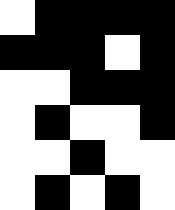[["white", "black", "black", "black", "black"], ["black", "black", "black", "white", "black"], ["white", "white", "black", "black", "black"], ["white", "black", "white", "white", "black"], ["white", "white", "black", "white", "white"], ["white", "black", "white", "black", "white"]]